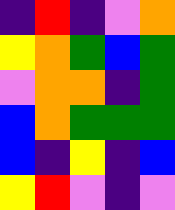[["indigo", "red", "indigo", "violet", "orange"], ["yellow", "orange", "green", "blue", "green"], ["violet", "orange", "orange", "indigo", "green"], ["blue", "orange", "green", "green", "green"], ["blue", "indigo", "yellow", "indigo", "blue"], ["yellow", "red", "violet", "indigo", "violet"]]